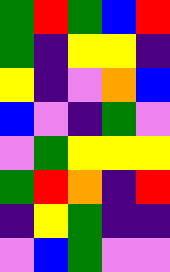[["green", "red", "green", "blue", "red"], ["green", "indigo", "yellow", "yellow", "indigo"], ["yellow", "indigo", "violet", "orange", "blue"], ["blue", "violet", "indigo", "green", "violet"], ["violet", "green", "yellow", "yellow", "yellow"], ["green", "red", "orange", "indigo", "red"], ["indigo", "yellow", "green", "indigo", "indigo"], ["violet", "blue", "green", "violet", "violet"]]